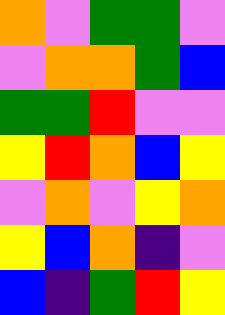[["orange", "violet", "green", "green", "violet"], ["violet", "orange", "orange", "green", "blue"], ["green", "green", "red", "violet", "violet"], ["yellow", "red", "orange", "blue", "yellow"], ["violet", "orange", "violet", "yellow", "orange"], ["yellow", "blue", "orange", "indigo", "violet"], ["blue", "indigo", "green", "red", "yellow"]]